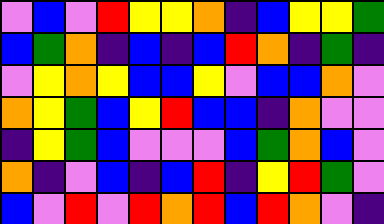[["violet", "blue", "violet", "red", "yellow", "yellow", "orange", "indigo", "blue", "yellow", "yellow", "green"], ["blue", "green", "orange", "indigo", "blue", "indigo", "blue", "red", "orange", "indigo", "green", "indigo"], ["violet", "yellow", "orange", "yellow", "blue", "blue", "yellow", "violet", "blue", "blue", "orange", "violet"], ["orange", "yellow", "green", "blue", "yellow", "red", "blue", "blue", "indigo", "orange", "violet", "violet"], ["indigo", "yellow", "green", "blue", "violet", "violet", "violet", "blue", "green", "orange", "blue", "violet"], ["orange", "indigo", "violet", "blue", "indigo", "blue", "red", "indigo", "yellow", "red", "green", "violet"], ["blue", "violet", "red", "violet", "red", "orange", "red", "blue", "red", "orange", "violet", "indigo"]]